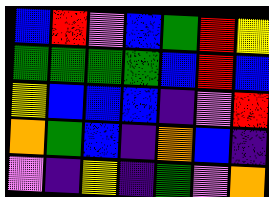[["blue", "red", "violet", "blue", "green", "red", "yellow"], ["green", "green", "green", "green", "blue", "red", "blue"], ["yellow", "blue", "blue", "blue", "indigo", "violet", "red"], ["orange", "green", "blue", "indigo", "orange", "blue", "indigo"], ["violet", "indigo", "yellow", "indigo", "green", "violet", "orange"]]